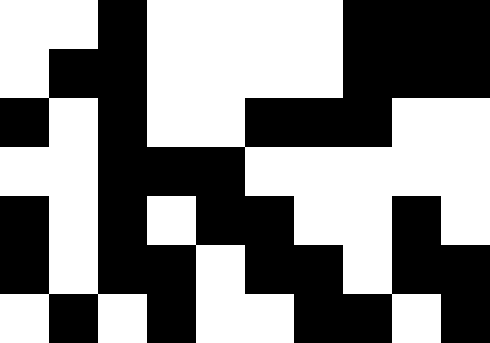[["white", "white", "black", "white", "white", "white", "white", "black", "black", "black"], ["white", "black", "black", "white", "white", "white", "white", "black", "black", "black"], ["black", "white", "black", "white", "white", "black", "black", "black", "white", "white"], ["white", "white", "black", "black", "black", "white", "white", "white", "white", "white"], ["black", "white", "black", "white", "black", "black", "white", "white", "black", "white"], ["black", "white", "black", "black", "white", "black", "black", "white", "black", "black"], ["white", "black", "white", "black", "white", "white", "black", "black", "white", "black"]]